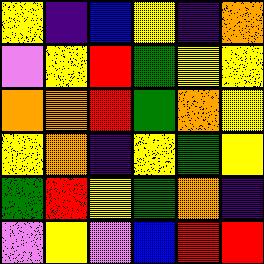[["yellow", "indigo", "blue", "yellow", "indigo", "orange"], ["violet", "yellow", "red", "green", "yellow", "yellow"], ["orange", "orange", "red", "green", "orange", "yellow"], ["yellow", "orange", "indigo", "yellow", "green", "yellow"], ["green", "red", "yellow", "green", "orange", "indigo"], ["violet", "yellow", "violet", "blue", "red", "red"]]